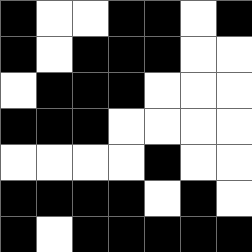[["black", "white", "white", "black", "black", "white", "black"], ["black", "white", "black", "black", "black", "white", "white"], ["white", "black", "black", "black", "white", "white", "white"], ["black", "black", "black", "white", "white", "white", "white"], ["white", "white", "white", "white", "black", "white", "white"], ["black", "black", "black", "black", "white", "black", "white"], ["black", "white", "black", "black", "black", "black", "black"]]